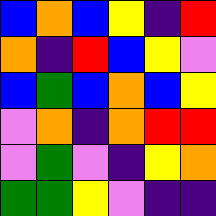[["blue", "orange", "blue", "yellow", "indigo", "red"], ["orange", "indigo", "red", "blue", "yellow", "violet"], ["blue", "green", "blue", "orange", "blue", "yellow"], ["violet", "orange", "indigo", "orange", "red", "red"], ["violet", "green", "violet", "indigo", "yellow", "orange"], ["green", "green", "yellow", "violet", "indigo", "indigo"]]